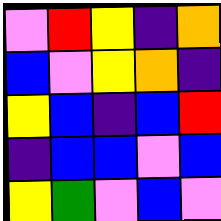[["violet", "red", "yellow", "indigo", "orange"], ["blue", "violet", "yellow", "orange", "indigo"], ["yellow", "blue", "indigo", "blue", "red"], ["indigo", "blue", "blue", "violet", "blue"], ["yellow", "green", "violet", "blue", "violet"]]